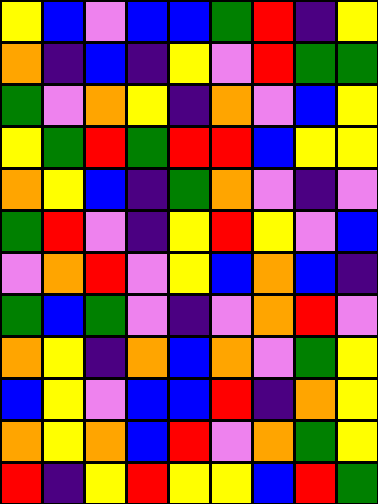[["yellow", "blue", "violet", "blue", "blue", "green", "red", "indigo", "yellow"], ["orange", "indigo", "blue", "indigo", "yellow", "violet", "red", "green", "green"], ["green", "violet", "orange", "yellow", "indigo", "orange", "violet", "blue", "yellow"], ["yellow", "green", "red", "green", "red", "red", "blue", "yellow", "yellow"], ["orange", "yellow", "blue", "indigo", "green", "orange", "violet", "indigo", "violet"], ["green", "red", "violet", "indigo", "yellow", "red", "yellow", "violet", "blue"], ["violet", "orange", "red", "violet", "yellow", "blue", "orange", "blue", "indigo"], ["green", "blue", "green", "violet", "indigo", "violet", "orange", "red", "violet"], ["orange", "yellow", "indigo", "orange", "blue", "orange", "violet", "green", "yellow"], ["blue", "yellow", "violet", "blue", "blue", "red", "indigo", "orange", "yellow"], ["orange", "yellow", "orange", "blue", "red", "violet", "orange", "green", "yellow"], ["red", "indigo", "yellow", "red", "yellow", "yellow", "blue", "red", "green"]]